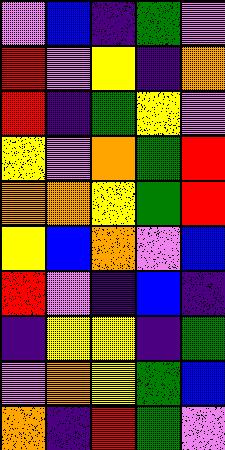[["violet", "blue", "indigo", "green", "violet"], ["red", "violet", "yellow", "indigo", "orange"], ["red", "indigo", "green", "yellow", "violet"], ["yellow", "violet", "orange", "green", "red"], ["orange", "orange", "yellow", "green", "red"], ["yellow", "blue", "orange", "violet", "blue"], ["red", "violet", "indigo", "blue", "indigo"], ["indigo", "yellow", "yellow", "indigo", "green"], ["violet", "orange", "yellow", "green", "blue"], ["orange", "indigo", "red", "green", "violet"]]